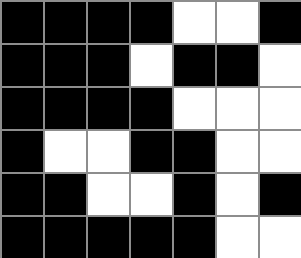[["black", "black", "black", "black", "white", "white", "black"], ["black", "black", "black", "white", "black", "black", "white"], ["black", "black", "black", "black", "white", "white", "white"], ["black", "white", "white", "black", "black", "white", "white"], ["black", "black", "white", "white", "black", "white", "black"], ["black", "black", "black", "black", "black", "white", "white"]]